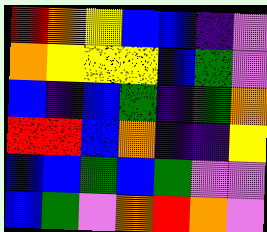[["red", "orange", "yellow", "blue", "blue", "indigo", "violet"], ["orange", "yellow", "yellow", "yellow", "blue", "green", "violet"], ["blue", "indigo", "blue", "green", "indigo", "green", "orange"], ["red", "red", "blue", "orange", "indigo", "indigo", "yellow"], ["blue", "blue", "green", "blue", "green", "violet", "violet"], ["blue", "green", "violet", "orange", "red", "orange", "violet"]]